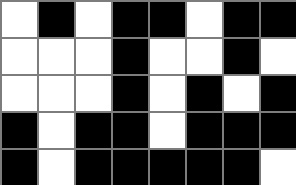[["white", "black", "white", "black", "black", "white", "black", "black"], ["white", "white", "white", "black", "white", "white", "black", "white"], ["white", "white", "white", "black", "white", "black", "white", "black"], ["black", "white", "black", "black", "white", "black", "black", "black"], ["black", "white", "black", "black", "black", "black", "black", "white"]]